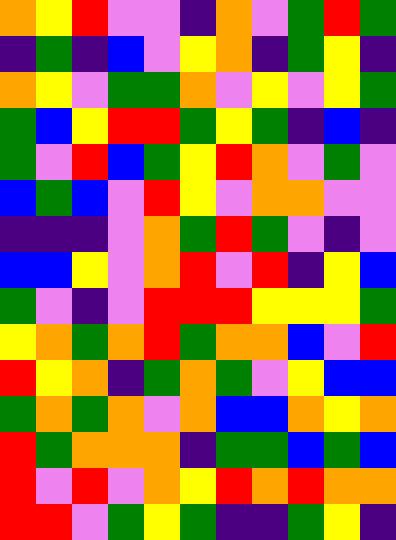[["orange", "yellow", "red", "violet", "violet", "indigo", "orange", "violet", "green", "red", "green"], ["indigo", "green", "indigo", "blue", "violet", "yellow", "orange", "indigo", "green", "yellow", "indigo"], ["orange", "yellow", "violet", "green", "green", "orange", "violet", "yellow", "violet", "yellow", "green"], ["green", "blue", "yellow", "red", "red", "green", "yellow", "green", "indigo", "blue", "indigo"], ["green", "violet", "red", "blue", "green", "yellow", "red", "orange", "violet", "green", "violet"], ["blue", "green", "blue", "violet", "red", "yellow", "violet", "orange", "orange", "violet", "violet"], ["indigo", "indigo", "indigo", "violet", "orange", "green", "red", "green", "violet", "indigo", "violet"], ["blue", "blue", "yellow", "violet", "orange", "red", "violet", "red", "indigo", "yellow", "blue"], ["green", "violet", "indigo", "violet", "red", "red", "red", "yellow", "yellow", "yellow", "green"], ["yellow", "orange", "green", "orange", "red", "green", "orange", "orange", "blue", "violet", "red"], ["red", "yellow", "orange", "indigo", "green", "orange", "green", "violet", "yellow", "blue", "blue"], ["green", "orange", "green", "orange", "violet", "orange", "blue", "blue", "orange", "yellow", "orange"], ["red", "green", "orange", "orange", "orange", "indigo", "green", "green", "blue", "green", "blue"], ["red", "violet", "red", "violet", "orange", "yellow", "red", "orange", "red", "orange", "orange"], ["red", "red", "violet", "green", "yellow", "green", "indigo", "indigo", "green", "yellow", "indigo"]]